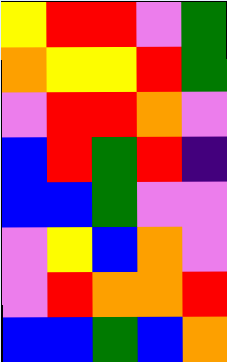[["yellow", "red", "red", "violet", "green"], ["orange", "yellow", "yellow", "red", "green"], ["violet", "red", "red", "orange", "violet"], ["blue", "red", "green", "red", "indigo"], ["blue", "blue", "green", "violet", "violet"], ["violet", "yellow", "blue", "orange", "violet"], ["violet", "red", "orange", "orange", "red"], ["blue", "blue", "green", "blue", "orange"]]